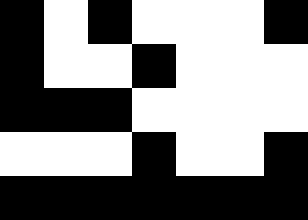[["black", "white", "black", "white", "white", "white", "black"], ["black", "white", "white", "black", "white", "white", "white"], ["black", "black", "black", "white", "white", "white", "white"], ["white", "white", "white", "black", "white", "white", "black"], ["black", "black", "black", "black", "black", "black", "black"]]